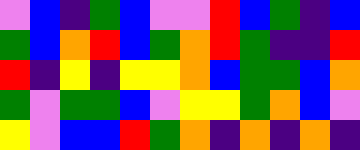[["violet", "blue", "indigo", "green", "blue", "violet", "violet", "red", "blue", "green", "indigo", "blue"], ["green", "blue", "orange", "red", "blue", "green", "orange", "red", "green", "indigo", "indigo", "red"], ["red", "indigo", "yellow", "indigo", "yellow", "yellow", "orange", "blue", "green", "green", "blue", "orange"], ["green", "violet", "green", "green", "blue", "violet", "yellow", "yellow", "green", "orange", "blue", "violet"], ["yellow", "violet", "blue", "blue", "red", "green", "orange", "indigo", "orange", "indigo", "orange", "indigo"]]